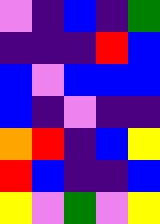[["violet", "indigo", "blue", "indigo", "green"], ["indigo", "indigo", "indigo", "red", "blue"], ["blue", "violet", "blue", "blue", "blue"], ["blue", "indigo", "violet", "indigo", "indigo"], ["orange", "red", "indigo", "blue", "yellow"], ["red", "blue", "indigo", "indigo", "blue"], ["yellow", "violet", "green", "violet", "yellow"]]